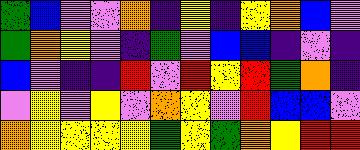[["green", "blue", "violet", "violet", "orange", "indigo", "yellow", "indigo", "yellow", "orange", "blue", "violet"], ["green", "orange", "yellow", "violet", "indigo", "green", "violet", "blue", "blue", "indigo", "violet", "indigo"], ["blue", "violet", "indigo", "indigo", "red", "violet", "red", "yellow", "red", "green", "orange", "indigo"], ["violet", "yellow", "violet", "yellow", "violet", "orange", "yellow", "violet", "red", "blue", "blue", "violet"], ["orange", "yellow", "yellow", "yellow", "yellow", "green", "yellow", "green", "orange", "yellow", "red", "red"]]